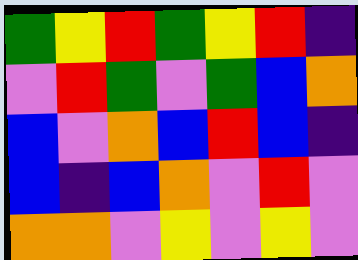[["green", "yellow", "red", "green", "yellow", "red", "indigo"], ["violet", "red", "green", "violet", "green", "blue", "orange"], ["blue", "violet", "orange", "blue", "red", "blue", "indigo"], ["blue", "indigo", "blue", "orange", "violet", "red", "violet"], ["orange", "orange", "violet", "yellow", "violet", "yellow", "violet"]]